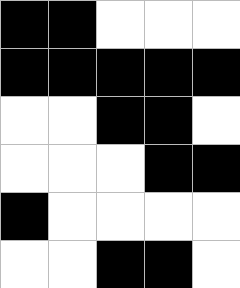[["black", "black", "white", "white", "white"], ["black", "black", "black", "black", "black"], ["white", "white", "black", "black", "white"], ["white", "white", "white", "black", "black"], ["black", "white", "white", "white", "white"], ["white", "white", "black", "black", "white"]]